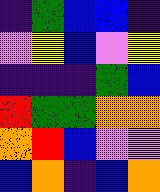[["indigo", "green", "blue", "blue", "indigo"], ["violet", "yellow", "blue", "violet", "yellow"], ["indigo", "indigo", "indigo", "green", "blue"], ["red", "green", "green", "orange", "orange"], ["orange", "red", "blue", "violet", "violet"], ["blue", "orange", "indigo", "blue", "orange"]]